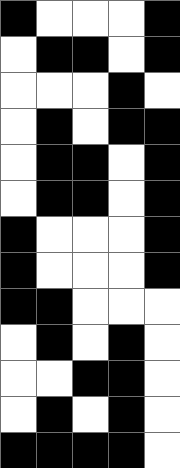[["black", "white", "white", "white", "black"], ["white", "black", "black", "white", "black"], ["white", "white", "white", "black", "white"], ["white", "black", "white", "black", "black"], ["white", "black", "black", "white", "black"], ["white", "black", "black", "white", "black"], ["black", "white", "white", "white", "black"], ["black", "white", "white", "white", "black"], ["black", "black", "white", "white", "white"], ["white", "black", "white", "black", "white"], ["white", "white", "black", "black", "white"], ["white", "black", "white", "black", "white"], ["black", "black", "black", "black", "white"]]